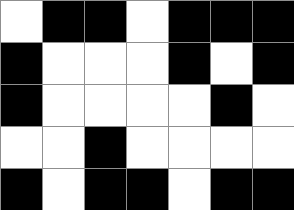[["white", "black", "black", "white", "black", "black", "black"], ["black", "white", "white", "white", "black", "white", "black"], ["black", "white", "white", "white", "white", "black", "white"], ["white", "white", "black", "white", "white", "white", "white"], ["black", "white", "black", "black", "white", "black", "black"]]